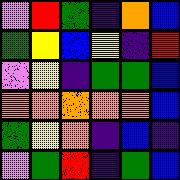[["violet", "red", "green", "indigo", "orange", "blue"], ["green", "yellow", "blue", "yellow", "indigo", "red"], ["violet", "yellow", "indigo", "green", "green", "blue"], ["orange", "orange", "orange", "orange", "orange", "blue"], ["green", "yellow", "orange", "indigo", "blue", "indigo"], ["violet", "green", "red", "indigo", "green", "blue"]]